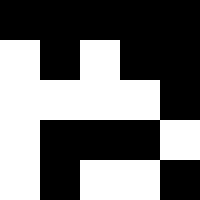[["black", "black", "black", "black", "black"], ["white", "black", "white", "black", "black"], ["white", "white", "white", "white", "black"], ["white", "black", "black", "black", "white"], ["white", "black", "white", "white", "black"]]